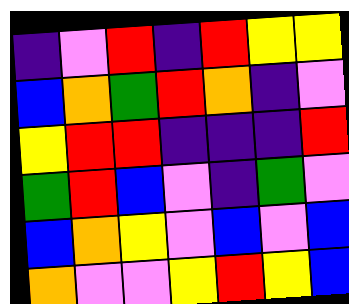[["indigo", "violet", "red", "indigo", "red", "yellow", "yellow"], ["blue", "orange", "green", "red", "orange", "indigo", "violet"], ["yellow", "red", "red", "indigo", "indigo", "indigo", "red"], ["green", "red", "blue", "violet", "indigo", "green", "violet"], ["blue", "orange", "yellow", "violet", "blue", "violet", "blue"], ["orange", "violet", "violet", "yellow", "red", "yellow", "blue"]]